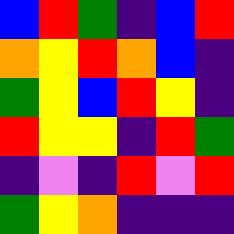[["blue", "red", "green", "indigo", "blue", "red"], ["orange", "yellow", "red", "orange", "blue", "indigo"], ["green", "yellow", "blue", "red", "yellow", "indigo"], ["red", "yellow", "yellow", "indigo", "red", "green"], ["indigo", "violet", "indigo", "red", "violet", "red"], ["green", "yellow", "orange", "indigo", "indigo", "indigo"]]